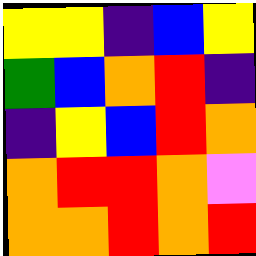[["yellow", "yellow", "indigo", "blue", "yellow"], ["green", "blue", "orange", "red", "indigo"], ["indigo", "yellow", "blue", "red", "orange"], ["orange", "red", "red", "orange", "violet"], ["orange", "orange", "red", "orange", "red"]]